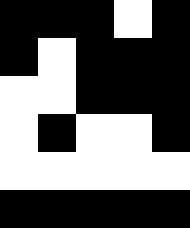[["black", "black", "black", "white", "black"], ["black", "white", "black", "black", "black"], ["white", "white", "black", "black", "black"], ["white", "black", "white", "white", "black"], ["white", "white", "white", "white", "white"], ["black", "black", "black", "black", "black"]]